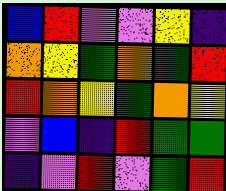[["blue", "red", "violet", "violet", "yellow", "indigo"], ["orange", "yellow", "green", "orange", "green", "red"], ["red", "orange", "yellow", "green", "orange", "yellow"], ["violet", "blue", "indigo", "red", "green", "green"], ["indigo", "violet", "red", "violet", "green", "red"]]